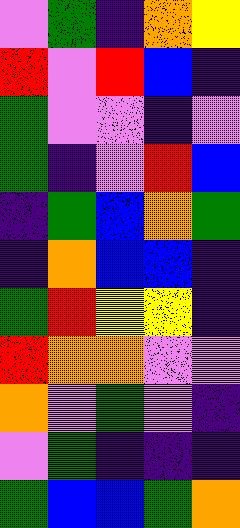[["violet", "green", "indigo", "orange", "yellow"], ["red", "violet", "red", "blue", "indigo"], ["green", "violet", "violet", "indigo", "violet"], ["green", "indigo", "violet", "red", "blue"], ["indigo", "green", "blue", "orange", "green"], ["indigo", "orange", "blue", "blue", "indigo"], ["green", "red", "yellow", "yellow", "indigo"], ["red", "orange", "orange", "violet", "violet"], ["orange", "violet", "green", "violet", "indigo"], ["violet", "green", "indigo", "indigo", "indigo"], ["green", "blue", "blue", "green", "orange"]]